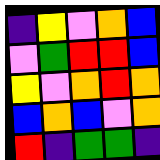[["indigo", "yellow", "violet", "orange", "blue"], ["violet", "green", "red", "red", "blue"], ["yellow", "violet", "orange", "red", "orange"], ["blue", "orange", "blue", "violet", "orange"], ["red", "indigo", "green", "green", "indigo"]]